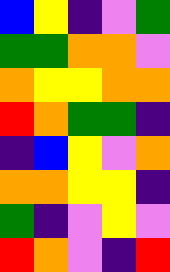[["blue", "yellow", "indigo", "violet", "green"], ["green", "green", "orange", "orange", "violet"], ["orange", "yellow", "yellow", "orange", "orange"], ["red", "orange", "green", "green", "indigo"], ["indigo", "blue", "yellow", "violet", "orange"], ["orange", "orange", "yellow", "yellow", "indigo"], ["green", "indigo", "violet", "yellow", "violet"], ["red", "orange", "violet", "indigo", "red"]]